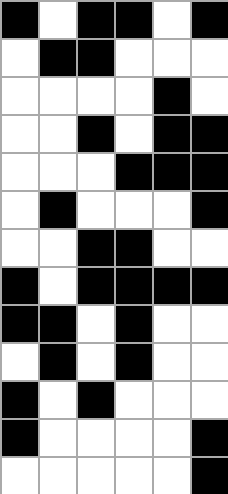[["black", "white", "black", "black", "white", "black"], ["white", "black", "black", "white", "white", "white"], ["white", "white", "white", "white", "black", "white"], ["white", "white", "black", "white", "black", "black"], ["white", "white", "white", "black", "black", "black"], ["white", "black", "white", "white", "white", "black"], ["white", "white", "black", "black", "white", "white"], ["black", "white", "black", "black", "black", "black"], ["black", "black", "white", "black", "white", "white"], ["white", "black", "white", "black", "white", "white"], ["black", "white", "black", "white", "white", "white"], ["black", "white", "white", "white", "white", "black"], ["white", "white", "white", "white", "white", "black"]]